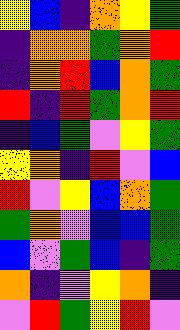[["yellow", "blue", "indigo", "orange", "yellow", "green"], ["indigo", "orange", "orange", "green", "orange", "red"], ["indigo", "orange", "red", "blue", "orange", "green"], ["red", "indigo", "red", "green", "orange", "red"], ["indigo", "blue", "green", "violet", "yellow", "green"], ["yellow", "orange", "indigo", "red", "violet", "blue"], ["red", "violet", "yellow", "blue", "orange", "green"], ["green", "orange", "violet", "blue", "blue", "green"], ["blue", "violet", "green", "blue", "indigo", "green"], ["orange", "indigo", "violet", "yellow", "orange", "indigo"], ["violet", "red", "green", "yellow", "red", "violet"]]